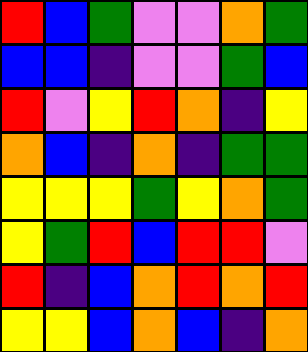[["red", "blue", "green", "violet", "violet", "orange", "green"], ["blue", "blue", "indigo", "violet", "violet", "green", "blue"], ["red", "violet", "yellow", "red", "orange", "indigo", "yellow"], ["orange", "blue", "indigo", "orange", "indigo", "green", "green"], ["yellow", "yellow", "yellow", "green", "yellow", "orange", "green"], ["yellow", "green", "red", "blue", "red", "red", "violet"], ["red", "indigo", "blue", "orange", "red", "orange", "red"], ["yellow", "yellow", "blue", "orange", "blue", "indigo", "orange"]]